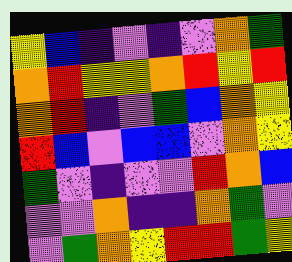[["yellow", "blue", "indigo", "violet", "indigo", "violet", "orange", "green"], ["orange", "red", "yellow", "yellow", "orange", "red", "yellow", "red"], ["orange", "red", "indigo", "violet", "green", "blue", "orange", "yellow"], ["red", "blue", "violet", "blue", "blue", "violet", "orange", "yellow"], ["green", "violet", "indigo", "violet", "violet", "red", "orange", "blue"], ["violet", "violet", "orange", "indigo", "indigo", "orange", "green", "violet"], ["violet", "green", "orange", "yellow", "red", "red", "green", "yellow"]]